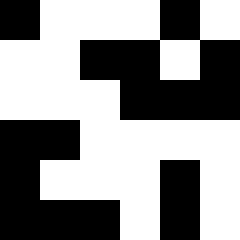[["black", "white", "white", "white", "black", "white"], ["white", "white", "black", "black", "white", "black"], ["white", "white", "white", "black", "black", "black"], ["black", "black", "white", "white", "white", "white"], ["black", "white", "white", "white", "black", "white"], ["black", "black", "black", "white", "black", "white"]]